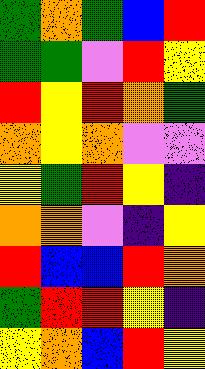[["green", "orange", "green", "blue", "red"], ["green", "green", "violet", "red", "yellow"], ["red", "yellow", "red", "orange", "green"], ["orange", "yellow", "orange", "violet", "violet"], ["yellow", "green", "red", "yellow", "indigo"], ["orange", "orange", "violet", "indigo", "yellow"], ["red", "blue", "blue", "red", "orange"], ["green", "red", "red", "yellow", "indigo"], ["yellow", "orange", "blue", "red", "yellow"]]